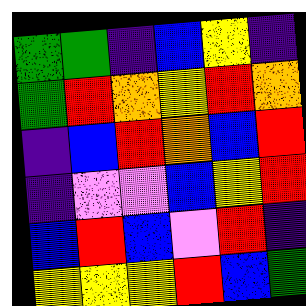[["green", "green", "indigo", "blue", "yellow", "indigo"], ["green", "red", "orange", "yellow", "red", "orange"], ["indigo", "blue", "red", "orange", "blue", "red"], ["indigo", "violet", "violet", "blue", "yellow", "red"], ["blue", "red", "blue", "violet", "red", "indigo"], ["yellow", "yellow", "yellow", "red", "blue", "green"]]